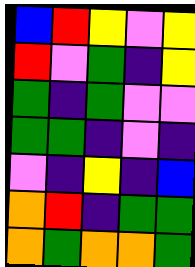[["blue", "red", "yellow", "violet", "yellow"], ["red", "violet", "green", "indigo", "yellow"], ["green", "indigo", "green", "violet", "violet"], ["green", "green", "indigo", "violet", "indigo"], ["violet", "indigo", "yellow", "indigo", "blue"], ["orange", "red", "indigo", "green", "green"], ["orange", "green", "orange", "orange", "green"]]